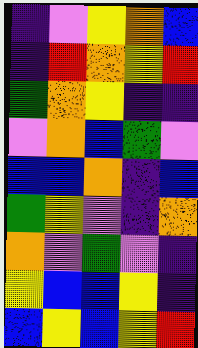[["indigo", "violet", "yellow", "orange", "blue"], ["indigo", "red", "orange", "yellow", "red"], ["green", "orange", "yellow", "indigo", "indigo"], ["violet", "orange", "blue", "green", "violet"], ["blue", "blue", "orange", "indigo", "blue"], ["green", "yellow", "violet", "indigo", "orange"], ["orange", "violet", "green", "violet", "indigo"], ["yellow", "blue", "blue", "yellow", "indigo"], ["blue", "yellow", "blue", "yellow", "red"]]